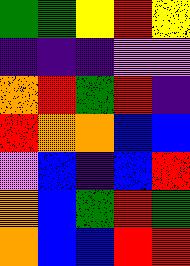[["green", "green", "yellow", "red", "yellow"], ["indigo", "indigo", "indigo", "violet", "violet"], ["orange", "red", "green", "red", "indigo"], ["red", "orange", "orange", "blue", "blue"], ["violet", "blue", "indigo", "blue", "red"], ["orange", "blue", "green", "red", "green"], ["orange", "blue", "blue", "red", "red"]]